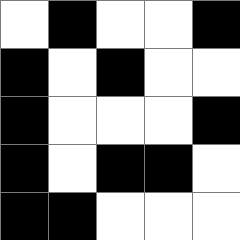[["white", "black", "white", "white", "black"], ["black", "white", "black", "white", "white"], ["black", "white", "white", "white", "black"], ["black", "white", "black", "black", "white"], ["black", "black", "white", "white", "white"]]